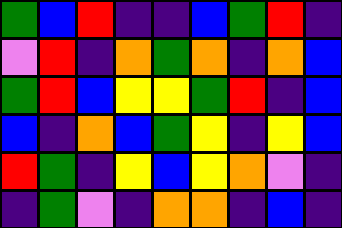[["green", "blue", "red", "indigo", "indigo", "blue", "green", "red", "indigo"], ["violet", "red", "indigo", "orange", "green", "orange", "indigo", "orange", "blue"], ["green", "red", "blue", "yellow", "yellow", "green", "red", "indigo", "blue"], ["blue", "indigo", "orange", "blue", "green", "yellow", "indigo", "yellow", "blue"], ["red", "green", "indigo", "yellow", "blue", "yellow", "orange", "violet", "indigo"], ["indigo", "green", "violet", "indigo", "orange", "orange", "indigo", "blue", "indigo"]]